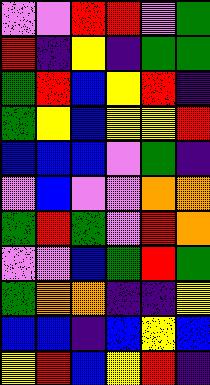[["violet", "violet", "red", "red", "violet", "green"], ["red", "indigo", "yellow", "indigo", "green", "green"], ["green", "red", "blue", "yellow", "red", "indigo"], ["green", "yellow", "blue", "yellow", "yellow", "red"], ["blue", "blue", "blue", "violet", "green", "indigo"], ["violet", "blue", "violet", "violet", "orange", "orange"], ["green", "red", "green", "violet", "red", "orange"], ["violet", "violet", "blue", "green", "red", "green"], ["green", "orange", "orange", "indigo", "indigo", "yellow"], ["blue", "blue", "indigo", "blue", "yellow", "blue"], ["yellow", "red", "blue", "yellow", "red", "indigo"]]